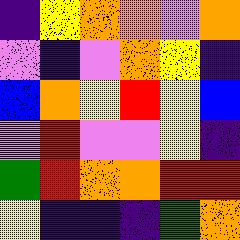[["indigo", "yellow", "orange", "orange", "violet", "orange"], ["violet", "indigo", "violet", "orange", "yellow", "indigo"], ["blue", "orange", "yellow", "red", "yellow", "blue"], ["violet", "red", "violet", "violet", "yellow", "indigo"], ["green", "red", "orange", "orange", "red", "red"], ["yellow", "indigo", "indigo", "indigo", "green", "orange"]]